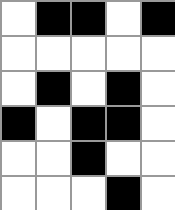[["white", "black", "black", "white", "black"], ["white", "white", "white", "white", "white"], ["white", "black", "white", "black", "white"], ["black", "white", "black", "black", "white"], ["white", "white", "black", "white", "white"], ["white", "white", "white", "black", "white"]]